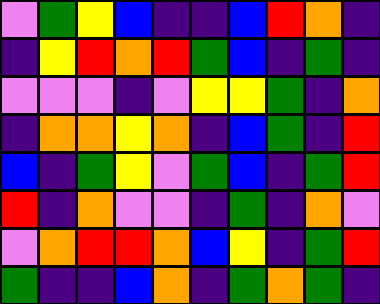[["violet", "green", "yellow", "blue", "indigo", "indigo", "blue", "red", "orange", "indigo"], ["indigo", "yellow", "red", "orange", "red", "green", "blue", "indigo", "green", "indigo"], ["violet", "violet", "violet", "indigo", "violet", "yellow", "yellow", "green", "indigo", "orange"], ["indigo", "orange", "orange", "yellow", "orange", "indigo", "blue", "green", "indigo", "red"], ["blue", "indigo", "green", "yellow", "violet", "green", "blue", "indigo", "green", "red"], ["red", "indigo", "orange", "violet", "violet", "indigo", "green", "indigo", "orange", "violet"], ["violet", "orange", "red", "red", "orange", "blue", "yellow", "indigo", "green", "red"], ["green", "indigo", "indigo", "blue", "orange", "indigo", "green", "orange", "green", "indigo"]]